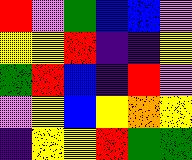[["red", "violet", "green", "blue", "blue", "violet"], ["yellow", "yellow", "red", "indigo", "indigo", "yellow"], ["green", "red", "blue", "indigo", "red", "violet"], ["violet", "yellow", "blue", "yellow", "orange", "yellow"], ["indigo", "yellow", "yellow", "red", "green", "green"]]